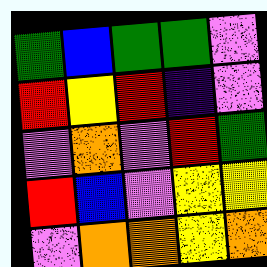[["green", "blue", "green", "green", "violet"], ["red", "yellow", "red", "indigo", "violet"], ["violet", "orange", "violet", "red", "green"], ["red", "blue", "violet", "yellow", "yellow"], ["violet", "orange", "orange", "yellow", "orange"]]